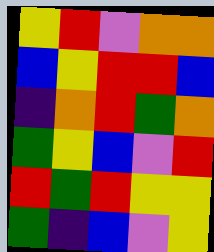[["yellow", "red", "violet", "orange", "orange"], ["blue", "yellow", "red", "red", "blue"], ["indigo", "orange", "red", "green", "orange"], ["green", "yellow", "blue", "violet", "red"], ["red", "green", "red", "yellow", "yellow"], ["green", "indigo", "blue", "violet", "yellow"]]